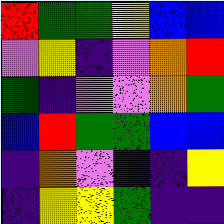[["red", "green", "green", "yellow", "blue", "blue"], ["violet", "yellow", "indigo", "violet", "orange", "red"], ["green", "indigo", "violet", "violet", "orange", "green"], ["blue", "red", "green", "green", "blue", "blue"], ["indigo", "orange", "violet", "indigo", "indigo", "yellow"], ["indigo", "yellow", "yellow", "green", "indigo", "indigo"]]